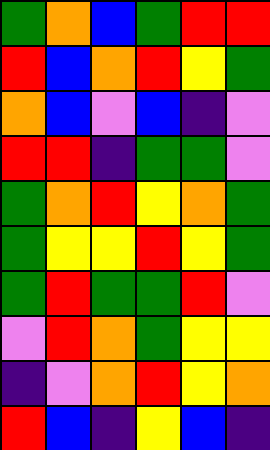[["green", "orange", "blue", "green", "red", "red"], ["red", "blue", "orange", "red", "yellow", "green"], ["orange", "blue", "violet", "blue", "indigo", "violet"], ["red", "red", "indigo", "green", "green", "violet"], ["green", "orange", "red", "yellow", "orange", "green"], ["green", "yellow", "yellow", "red", "yellow", "green"], ["green", "red", "green", "green", "red", "violet"], ["violet", "red", "orange", "green", "yellow", "yellow"], ["indigo", "violet", "orange", "red", "yellow", "orange"], ["red", "blue", "indigo", "yellow", "blue", "indigo"]]